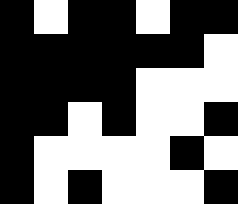[["black", "white", "black", "black", "white", "black", "black"], ["black", "black", "black", "black", "black", "black", "white"], ["black", "black", "black", "black", "white", "white", "white"], ["black", "black", "white", "black", "white", "white", "black"], ["black", "white", "white", "white", "white", "black", "white"], ["black", "white", "black", "white", "white", "white", "black"]]